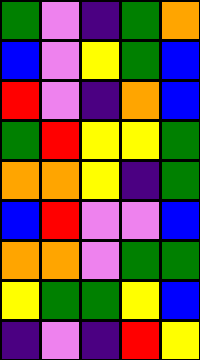[["green", "violet", "indigo", "green", "orange"], ["blue", "violet", "yellow", "green", "blue"], ["red", "violet", "indigo", "orange", "blue"], ["green", "red", "yellow", "yellow", "green"], ["orange", "orange", "yellow", "indigo", "green"], ["blue", "red", "violet", "violet", "blue"], ["orange", "orange", "violet", "green", "green"], ["yellow", "green", "green", "yellow", "blue"], ["indigo", "violet", "indigo", "red", "yellow"]]